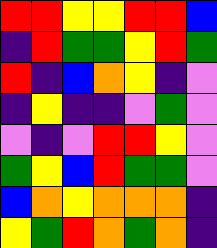[["red", "red", "yellow", "yellow", "red", "red", "blue"], ["indigo", "red", "green", "green", "yellow", "red", "green"], ["red", "indigo", "blue", "orange", "yellow", "indigo", "violet"], ["indigo", "yellow", "indigo", "indigo", "violet", "green", "violet"], ["violet", "indigo", "violet", "red", "red", "yellow", "violet"], ["green", "yellow", "blue", "red", "green", "green", "violet"], ["blue", "orange", "yellow", "orange", "orange", "orange", "indigo"], ["yellow", "green", "red", "orange", "green", "orange", "indigo"]]